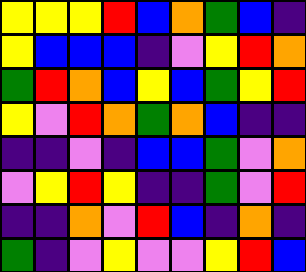[["yellow", "yellow", "yellow", "red", "blue", "orange", "green", "blue", "indigo"], ["yellow", "blue", "blue", "blue", "indigo", "violet", "yellow", "red", "orange"], ["green", "red", "orange", "blue", "yellow", "blue", "green", "yellow", "red"], ["yellow", "violet", "red", "orange", "green", "orange", "blue", "indigo", "indigo"], ["indigo", "indigo", "violet", "indigo", "blue", "blue", "green", "violet", "orange"], ["violet", "yellow", "red", "yellow", "indigo", "indigo", "green", "violet", "red"], ["indigo", "indigo", "orange", "violet", "red", "blue", "indigo", "orange", "indigo"], ["green", "indigo", "violet", "yellow", "violet", "violet", "yellow", "red", "blue"]]